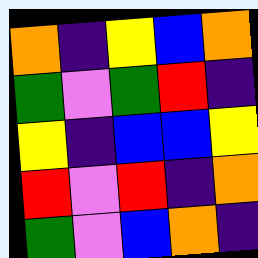[["orange", "indigo", "yellow", "blue", "orange"], ["green", "violet", "green", "red", "indigo"], ["yellow", "indigo", "blue", "blue", "yellow"], ["red", "violet", "red", "indigo", "orange"], ["green", "violet", "blue", "orange", "indigo"]]